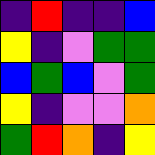[["indigo", "red", "indigo", "indigo", "blue"], ["yellow", "indigo", "violet", "green", "green"], ["blue", "green", "blue", "violet", "green"], ["yellow", "indigo", "violet", "violet", "orange"], ["green", "red", "orange", "indigo", "yellow"]]